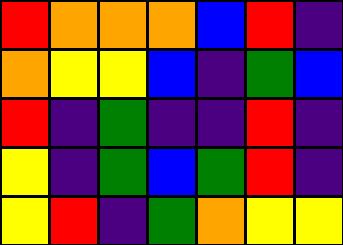[["red", "orange", "orange", "orange", "blue", "red", "indigo"], ["orange", "yellow", "yellow", "blue", "indigo", "green", "blue"], ["red", "indigo", "green", "indigo", "indigo", "red", "indigo"], ["yellow", "indigo", "green", "blue", "green", "red", "indigo"], ["yellow", "red", "indigo", "green", "orange", "yellow", "yellow"]]